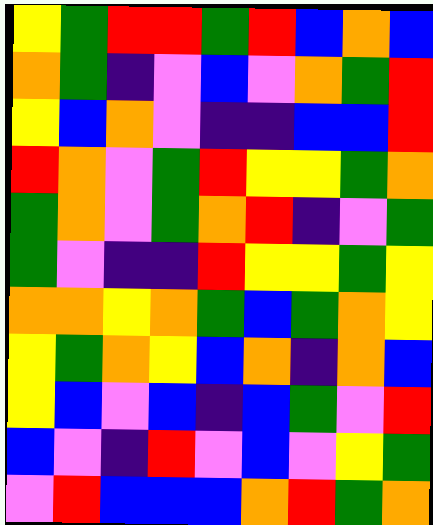[["yellow", "green", "red", "red", "green", "red", "blue", "orange", "blue"], ["orange", "green", "indigo", "violet", "blue", "violet", "orange", "green", "red"], ["yellow", "blue", "orange", "violet", "indigo", "indigo", "blue", "blue", "red"], ["red", "orange", "violet", "green", "red", "yellow", "yellow", "green", "orange"], ["green", "orange", "violet", "green", "orange", "red", "indigo", "violet", "green"], ["green", "violet", "indigo", "indigo", "red", "yellow", "yellow", "green", "yellow"], ["orange", "orange", "yellow", "orange", "green", "blue", "green", "orange", "yellow"], ["yellow", "green", "orange", "yellow", "blue", "orange", "indigo", "orange", "blue"], ["yellow", "blue", "violet", "blue", "indigo", "blue", "green", "violet", "red"], ["blue", "violet", "indigo", "red", "violet", "blue", "violet", "yellow", "green"], ["violet", "red", "blue", "blue", "blue", "orange", "red", "green", "orange"]]